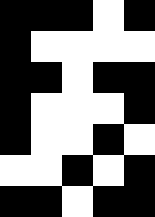[["black", "black", "black", "white", "black"], ["black", "white", "white", "white", "white"], ["black", "black", "white", "black", "black"], ["black", "white", "white", "white", "black"], ["black", "white", "white", "black", "white"], ["white", "white", "black", "white", "black"], ["black", "black", "white", "black", "black"]]